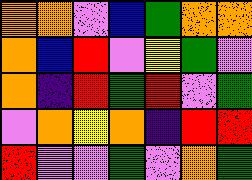[["orange", "orange", "violet", "blue", "green", "orange", "orange"], ["orange", "blue", "red", "violet", "yellow", "green", "violet"], ["orange", "indigo", "red", "green", "red", "violet", "green"], ["violet", "orange", "yellow", "orange", "indigo", "red", "red"], ["red", "violet", "violet", "green", "violet", "orange", "green"]]